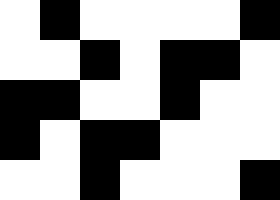[["white", "black", "white", "white", "white", "white", "black"], ["white", "white", "black", "white", "black", "black", "white"], ["black", "black", "white", "white", "black", "white", "white"], ["black", "white", "black", "black", "white", "white", "white"], ["white", "white", "black", "white", "white", "white", "black"]]